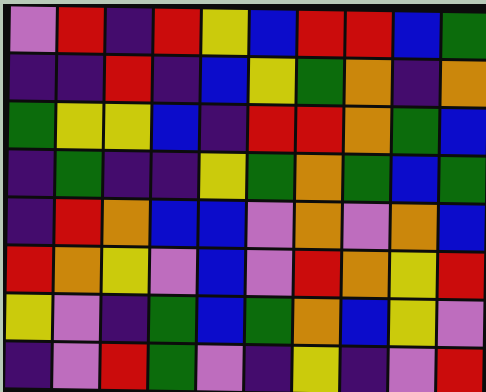[["violet", "red", "indigo", "red", "yellow", "blue", "red", "red", "blue", "green"], ["indigo", "indigo", "red", "indigo", "blue", "yellow", "green", "orange", "indigo", "orange"], ["green", "yellow", "yellow", "blue", "indigo", "red", "red", "orange", "green", "blue"], ["indigo", "green", "indigo", "indigo", "yellow", "green", "orange", "green", "blue", "green"], ["indigo", "red", "orange", "blue", "blue", "violet", "orange", "violet", "orange", "blue"], ["red", "orange", "yellow", "violet", "blue", "violet", "red", "orange", "yellow", "red"], ["yellow", "violet", "indigo", "green", "blue", "green", "orange", "blue", "yellow", "violet"], ["indigo", "violet", "red", "green", "violet", "indigo", "yellow", "indigo", "violet", "red"]]